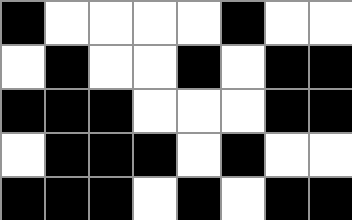[["black", "white", "white", "white", "white", "black", "white", "white"], ["white", "black", "white", "white", "black", "white", "black", "black"], ["black", "black", "black", "white", "white", "white", "black", "black"], ["white", "black", "black", "black", "white", "black", "white", "white"], ["black", "black", "black", "white", "black", "white", "black", "black"]]